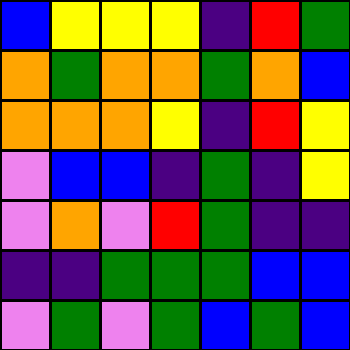[["blue", "yellow", "yellow", "yellow", "indigo", "red", "green"], ["orange", "green", "orange", "orange", "green", "orange", "blue"], ["orange", "orange", "orange", "yellow", "indigo", "red", "yellow"], ["violet", "blue", "blue", "indigo", "green", "indigo", "yellow"], ["violet", "orange", "violet", "red", "green", "indigo", "indigo"], ["indigo", "indigo", "green", "green", "green", "blue", "blue"], ["violet", "green", "violet", "green", "blue", "green", "blue"]]